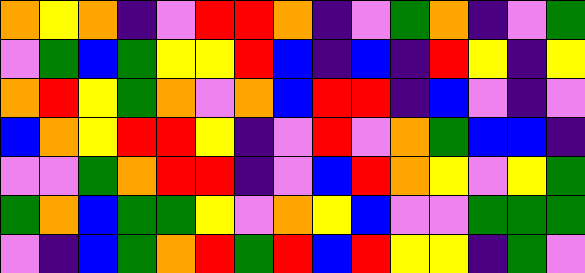[["orange", "yellow", "orange", "indigo", "violet", "red", "red", "orange", "indigo", "violet", "green", "orange", "indigo", "violet", "green"], ["violet", "green", "blue", "green", "yellow", "yellow", "red", "blue", "indigo", "blue", "indigo", "red", "yellow", "indigo", "yellow"], ["orange", "red", "yellow", "green", "orange", "violet", "orange", "blue", "red", "red", "indigo", "blue", "violet", "indigo", "violet"], ["blue", "orange", "yellow", "red", "red", "yellow", "indigo", "violet", "red", "violet", "orange", "green", "blue", "blue", "indigo"], ["violet", "violet", "green", "orange", "red", "red", "indigo", "violet", "blue", "red", "orange", "yellow", "violet", "yellow", "green"], ["green", "orange", "blue", "green", "green", "yellow", "violet", "orange", "yellow", "blue", "violet", "violet", "green", "green", "green"], ["violet", "indigo", "blue", "green", "orange", "red", "green", "red", "blue", "red", "yellow", "yellow", "indigo", "green", "violet"]]